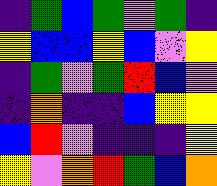[["indigo", "green", "blue", "green", "violet", "green", "indigo"], ["yellow", "blue", "blue", "yellow", "blue", "violet", "yellow"], ["indigo", "green", "violet", "green", "red", "blue", "violet"], ["indigo", "orange", "indigo", "indigo", "blue", "yellow", "yellow"], ["blue", "red", "violet", "indigo", "indigo", "indigo", "yellow"], ["yellow", "violet", "orange", "red", "green", "blue", "orange"]]